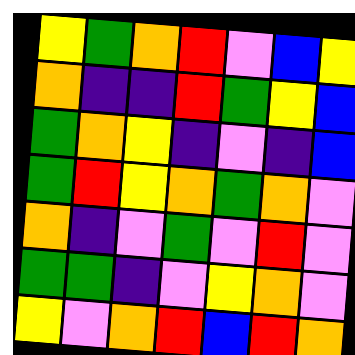[["yellow", "green", "orange", "red", "violet", "blue", "yellow"], ["orange", "indigo", "indigo", "red", "green", "yellow", "blue"], ["green", "orange", "yellow", "indigo", "violet", "indigo", "blue"], ["green", "red", "yellow", "orange", "green", "orange", "violet"], ["orange", "indigo", "violet", "green", "violet", "red", "violet"], ["green", "green", "indigo", "violet", "yellow", "orange", "violet"], ["yellow", "violet", "orange", "red", "blue", "red", "orange"]]